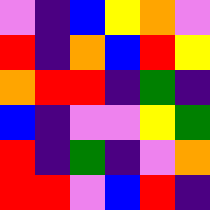[["violet", "indigo", "blue", "yellow", "orange", "violet"], ["red", "indigo", "orange", "blue", "red", "yellow"], ["orange", "red", "red", "indigo", "green", "indigo"], ["blue", "indigo", "violet", "violet", "yellow", "green"], ["red", "indigo", "green", "indigo", "violet", "orange"], ["red", "red", "violet", "blue", "red", "indigo"]]